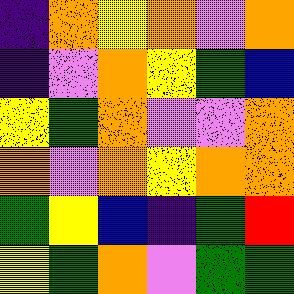[["indigo", "orange", "yellow", "orange", "violet", "orange"], ["indigo", "violet", "orange", "yellow", "green", "blue"], ["yellow", "green", "orange", "violet", "violet", "orange"], ["orange", "violet", "orange", "yellow", "orange", "orange"], ["green", "yellow", "blue", "indigo", "green", "red"], ["yellow", "green", "orange", "violet", "green", "green"]]